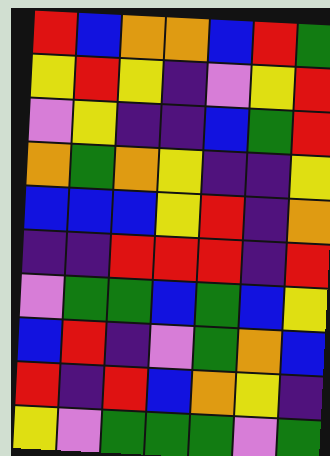[["red", "blue", "orange", "orange", "blue", "red", "green"], ["yellow", "red", "yellow", "indigo", "violet", "yellow", "red"], ["violet", "yellow", "indigo", "indigo", "blue", "green", "red"], ["orange", "green", "orange", "yellow", "indigo", "indigo", "yellow"], ["blue", "blue", "blue", "yellow", "red", "indigo", "orange"], ["indigo", "indigo", "red", "red", "red", "indigo", "red"], ["violet", "green", "green", "blue", "green", "blue", "yellow"], ["blue", "red", "indigo", "violet", "green", "orange", "blue"], ["red", "indigo", "red", "blue", "orange", "yellow", "indigo"], ["yellow", "violet", "green", "green", "green", "violet", "green"]]